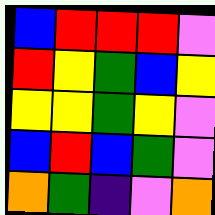[["blue", "red", "red", "red", "violet"], ["red", "yellow", "green", "blue", "yellow"], ["yellow", "yellow", "green", "yellow", "violet"], ["blue", "red", "blue", "green", "violet"], ["orange", "green", "indigo", "violet", "orange"]]